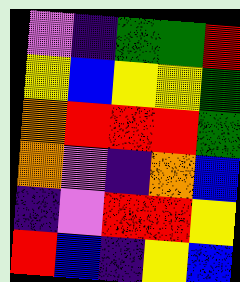[["violet", "indigo", "green", "green", "red"], ["yellow", "blue", "yellow", "yellow", "green"], ["orange", "red", "red", "red", "green"], ["orange", "violet", "indigo", "orange", "blue"], ["indigo", "violet", "red", "red", "yellow"], ["red", "blue", "indigo", "yellow", "blue"]]